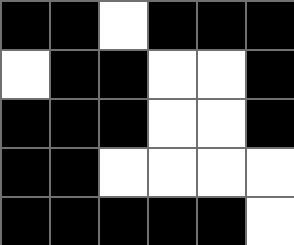[["black", "black", "white", "black", "black", "black"], ["white", "black", "black", "white", "white", "black"], ["black", "black", "black", "white", "white", "black"], ["black", "black", "white", "white", "white", "white"], ["black", "black", "black", "black", "black", "white"]]